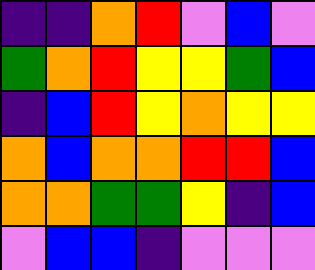[["indigo", "indigo", "orange", "red", "violet", "blue", "violet"], ["green", "orange", "red", "yellow", "yellow", "green", "blue"], ["indigo", "blue", "red", "yellow", "orange", "yellow", "yellow"], ["orange", "blue", "orange", "orange", "red", "red", "blue"], ["orange", "orange", "green", "green", "yellow", "indigo", "blue"], ["violet", "blue", "blue", "indigo", "violet", "violet", "violet"]]